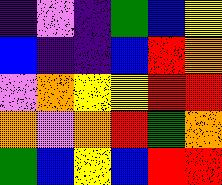[["indigo", "violet", "indigo", "green", "blue", "yellow"], ["blue", "indigo", "indigo", "blue", "red", "orange"], ["violet", "orange", "yellow", "yellow", "red", "red"], ["orange", "violet", "orange", "red", "green", "orange"], ["green", "blue", "yellow", "blue", "red", "red"]]